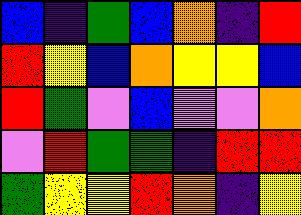[["blue", "indigo", "green", "blue", "orange", "indigo", "red"], ["red", "yellow", "blue", "orange", "yellow", "yellow", "blue"], ["red", "green", "violet", "blue", "violet", "violet", "orange"], ["violet", "red", "green", "green", "indigo", "red", "red"], ["green", "yellow", "yellow", "red", "orange", "indigo", "yellow"]]